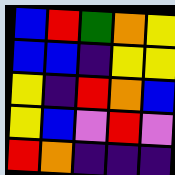[["blue", "red", "green", "orange", "yellow"], ["blue", "blue", "indigo", "yellow", "yellow"], ["yellow", "indigo", "red", "orange", "blue"], ["yellow", "blue", "violet", "red", "violet"], ["red", "orange", "indigo", "indigo", "indigo"]]